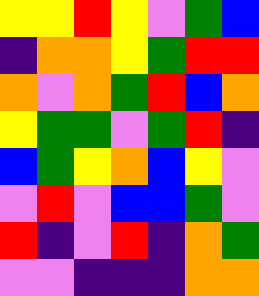[["yellow", "yellow", "red", "yellow", "violet", "green", "blue"], ["indigo", "orange", "orange", "yellow", "green", "red", "red"], ["orange", "violet", "orange", "green", "red", "blue", "orange"], ["yellow", "green", "green", "violet", "green", "red", "indigo"], ["blue", "green", "yellow", "orange", "blue", "yellow", "violet"], ["violet", "red", "violet", "blue", "blue", "green", "violet"], ["red", "indigo", "violet", "red", "indigo", "orange", "green"], ["violet", "violet", "indigo", "indigo", "indigo", "orange", "orange"]]